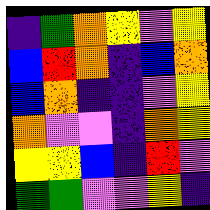[["indigo", "green", "orange", "yellow", "violet", "yellow"], ["blue", "red", "orange", "indigo", "blue", "orange"], ["blue", "orange", "indigo", "indigo", "violet", "yellow"], ["orange", "violet", "violet", "indigo", "orange", "yellow"], ["yellow", "yellow", "blue", "indigo", "red", "violet"], ["green", "green", "violet", "violet", "yellow", "indigo"]]